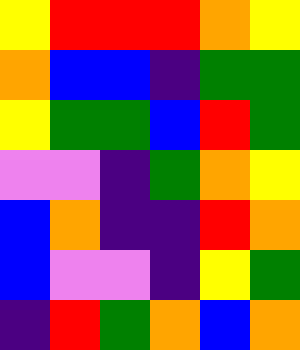[["yellow", "red", "red", "red", "orange", "yellow"], ["orange", "blue", "blue", "indigo", "green", "green"], ["yellow", "green", "green", "blue", "red", "green"], ["violet", "violet", "indigo", "green", "orange", "yellow"], ["blue", "orange", "indigo", "indigo", "red", "orange"], ["blue", "violet", "violet", "indigo", "yellow", "green"], ["indigo", "red", "green", "orange", "blue", "orange"]]